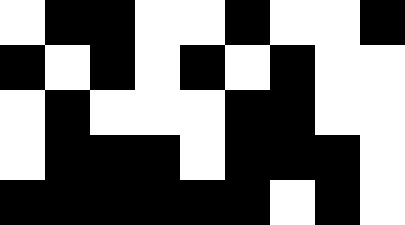[["white", "black", "black", "white", "white", "black", "white", "white", "black"], ["black", "white", "black", "white", "black", "white", "black", "white", "white"], ["white", "black", "white", "white", "white", "black", "black", "white", "white"], ["white", "black", "black", "black", "white", "black", "black", "black", "white"], ["black", "black", "black", "black", "black", "black", "white", "black", "white"]]